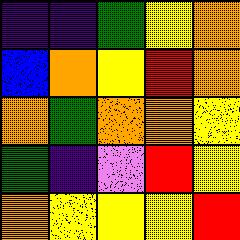[["indigo", "indigo", "green", "yellow", "orange"], ["blue", "orange", "yellow", "red", "orange"], ["orange", "green", "orange", "orange", "yellow"], ["green", "indigo", "violet", "red", "yellow"], ["orange", "yellow", "yellow", "yellow", "red"]]